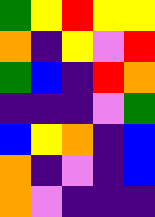[["green", "yellow", "red", "yellow", "yellow"], ["orange", "indigo", "yellow", "violet", "red"], ["green", "blue", "indigo", "red", "orange"], ["indigo", "indigo", "indigo", "violet", "green"], ["blue", "yellow", "orange", "indigo", "blue"], ["orange", "indigo", "violet", "indigo", "blue"], ["orange", "violet", "indigo", "indigo", "indigo"]]